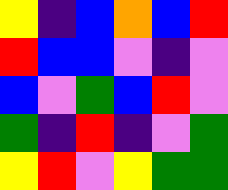[["yellow", "indigo", "blue", "orange", "blue", "red"], ["red", "blue", "blue", "violet", "indigo", "violet"], ["blue", "violet", "green", "blue", "red", "violet"], ["green", "indigo", "red", "indigo", "violet", "green"], ["yellow", "red", "violet", "yellow", "green", "green"]]